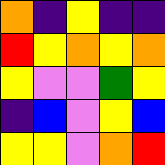[["orange", "indigo", "yellow", "indigo", "indigo"], ["red", "yellow", "orange", "yellow", "orange"], ["yellow", "violet", "violet", "green", "yellow"], ["indigo", "blue", "violet", "yellow", "blue"], ["yellow", "yellow", "violet", "orange", "red"]]